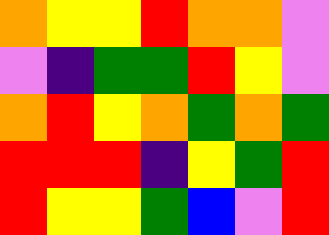[["orange", "yellow", "yellow", "red", "orange", "orange", "violet"], ["violet", "indigo", "green", "green", "red", "yellow", "violet"], ["orange", "red", "yellow", "orange", "green", "orange", "green"], ["red", "red", "red", "indigo", "yellow", "green", "red"], ["red", "yellow", "yellow", "green", "blue", "violet", "red"]]